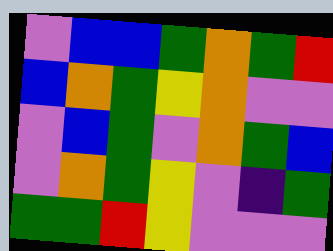[["violet", "blue", "blue", "green", "orange", "green", "red"], ["blue", "orange", "green", "yellow", "orange", "violet", "violet"], ["violet", "blue", "green", "violet", "orange", "green", "blue"], ["violet", "orange", "green", "yellow", "violet", "indigo", "green"], ["green", "green", "red", "yellow", "violet", "violet", "violet"]]